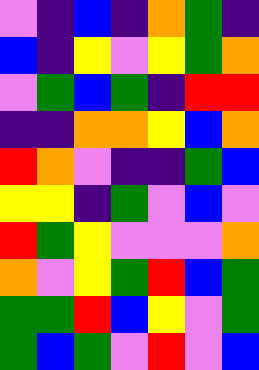[["violet", "indigo", "blue", "indigo", "orange", "green", "indigo"], ["blue", "indigo", "yellow", "violet", "yellow", "green", "orange"], ["violet", "green", "blue", "green", "indigo", "red", "red"], ["indigo", "indigo", "orange", "orange", "yellow", "blue", "orange"], ["red", "orange", "violet", "indigo", "indigo", "green", "blue"], ["yellow", "yellow", "indigo", "green", "violet", "blue", "violet"], ["red", "green", "yellow", "violet", "violet", "violet", "orange"], ["orange", "violet", "yellow", "green", "red", "blue", "green"], ["green", "green", "red", "blue", "yellow", "violet", "green"], ["green", "blue", "green", "violet", "red", "violet", "blue"]]